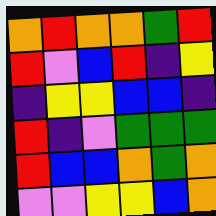[["orange", "red", "orange", "orange", "green", "red"], ["red", "violet", "blue", "red", "indigo", "yellow"], ["indigo", "yellow", "yellow", "blue", "blue", "indigo"], ["red", "indigo", "violet", "green", "green", "green"], ["red", "blue", "blue", "orange", "green", "orange"], ["violet", "violet", "yellow", "yellow", "blue", "orange"]]